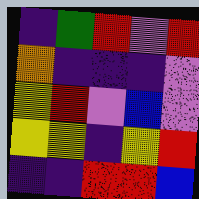[["indigo", "green", "red", "violet", "red"], ["orange", "indigo", "indigo", "indigo", "violet"], ["yellow", "red", "violet", "blue", "violet"], ["yellow", "yellow", "indigo", "yellow", "red"], ["indigo", "indigo", "red", "red", "blue"]]